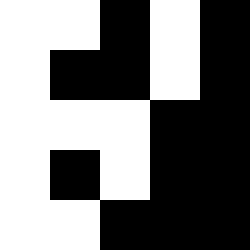[["white", "white", "black", "white", "black"], ["white", "black", "black", "white", "black"], ["white", "white", "white", "black", "black"], ["white", "black", "white", "black", "black"], ["white", "white", "black", "black", "black"]]